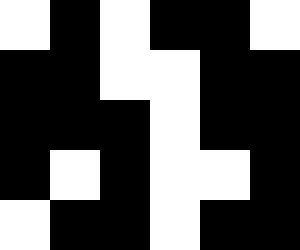[["white", "black", "white", "black", "black", "white"], ["black", "black", "white", "white", "black", "black"], ["black", "black", "black", "white", "black", "black"], ["black", "white", "black", "white", "white", "black"], ["white", "black", "black", "white", "black", "black"]]